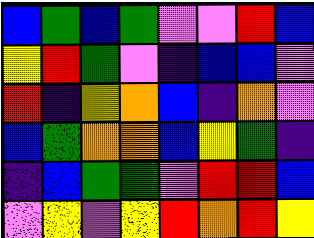[["blue", "green", "blue", "green", "violet", "violet", "red", "blue"], ["yellow", "red", "green", "violet", "indigo", "blue", "blue", "violet"], ["red", "indigo", "yellow", "orange", "blue", "indigo", "orange", "violet"], ["blue", "green", "orange", "orange", "blue", "yellow", "green", "indigo"], ["indigo", "blue", "green", "green", "violet", "red", "red", "blue"], ["violet", "yellow", "violet", "yellow", "red", "orange", "red", "yellow"]]